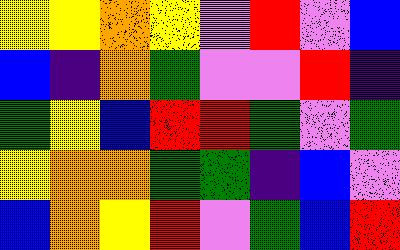[["yellow", "yellow", "orange", "yellow", "violet", "red", "violet", "blue"], ["blue", "indigo", "orange", "green", "violet", "violet", "red", "indigo"], ["green", "yellow", "blue", "red", "red", "green", "violet", "green"], ["yellow", "orange", "orange", "green", "green", "indigo", "blue", "violet"], ["blue", "orange", "yellow", "red", "violet", "green", "blue", "red"]]